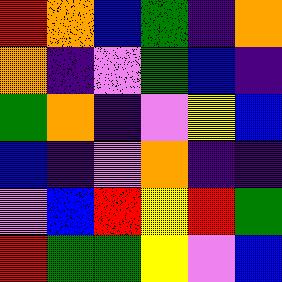[["red", "orange", "blue", "green", "indigo", "orange"], ["orange", "indigo", "violet", "green", "blue", "indigo"], ["green", "orange", "indigo", "violet", "yellow", "blue"], ["blue", "indigo", "violet", "orange", "indigo", "indigo"], ["violet", "blue", "red", "yellow", "red", "green"], ["red", "green", "green", "yellow", "violet", "blue"]]